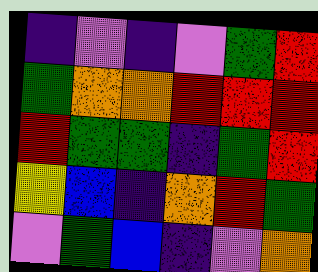[["indigo", "violet", "indigo", "violet", "green", "red"], ["green", "orange", "orange", "red", "red", "red"], ["red", "green", "green", "indigo", "green", "red"], ["yellow", "blue", "indigo", "orange", "red", "green"], ["violet", "green", "blue", "indigo", "violet", "orange"]]